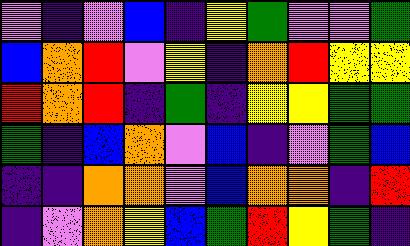[["violet", "indigo", "violet", "blue", "indigo", "yellow", "green", "violet", "violet", "green"], ["blue", "orange", "red", "violet", "yellow", "indigo", "orange", "red", "yellow", "yellow"], ["red", "orange", "red", "indigo", "green", "indigo", "yellow", "yellow", "green", "green"], ["green", "indigo", "blue", "orange", "violet", "blue", "indigo", "violet", "green", "blue"], ["indigo", "indigo", "orange", "orange", "violet", "blue", "orange", "orange", "indigo", "red"], ["indigo", "violet", "orange", "yellow", "blue", "green", "red", "yellow", "green", "indigo"]]